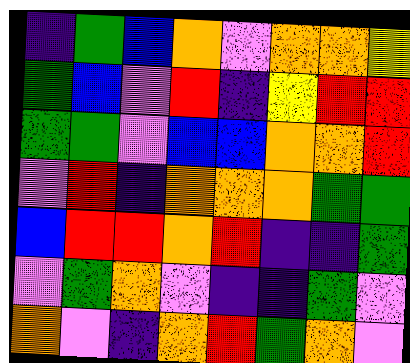[["indigo", "green", "blue", "orange", "violet", "orange", "orange", "yellow"], ["green", "blue", "violet", "red", "indigo", "yellow", "red", "red"], ["green", "green", "violet", "blue", "blue", "orange", "orange", "red"], ["violet", "red", "indigo", "orange", "orange", "orange", "green", "green"], ["blue", "red", "red", "orange", "red", "indigo", "indigo", "green"], ["violet", "green", "orange", "violet", "indigo", "indigo", "green", "violet"], ["orange", "violet", "indigo", "orange", "red", "green", "orange", "violet"]]